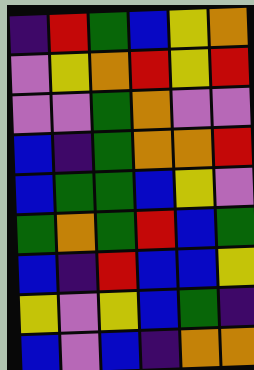[["indigo", "red", "green", "blue", "yellow", "orange"], ["violet", "yellow", "orange", "red", "yellow", "red"], ["violet", "violet", "green", "orange", "violet", "violet"], ["blue", "indigo", "green", "orange", "orange", "red"], ["blue", "green", "green", "blue", "yellow", "violet"], ["green", "orange", "green", "red", "blue", "green"], ["blue", "indigo", "red", "blue", "blue", "yellow"], ["yellow", "violet", "yellow", "blue", "green", "indigo"], ["blue", "violet", "blue", "indigo", "orange", "orange"]]